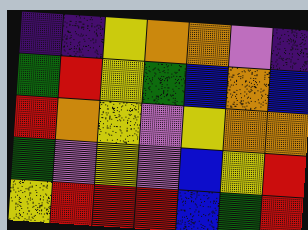[["indigo", "indigo", "yellow", "orange", "orange", "violet", "indigo"], ["green", "red", "yellow", "green", "blue", "orange", "blue"], ["red", "orange", "yellow", "violet", "yellow", "orange", "orange"], ["green", "violet", "yellow", "violet", "blue", "yellow", "red"], ["yellow", "red", "red", "red", "blue", "green", "red"]]